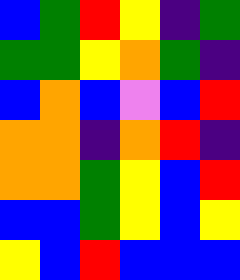[["blue", "green", "red", "yellow", "indigo", "green"], ["green", "green", "yellow", "orange", "green", "indigo"], ["blue", "orange", "blue", "violet", "blue", "red"], ["orange", "orange", "indigo", "orange", "red", "indigo"], ["orange", "orange", "green", "yellow", "blue", "red"], ["blue", "blue", "green", "yellow", "blue", "yellow"], ["yellow", "blue", "red", "blue", "blue", "blue"]]